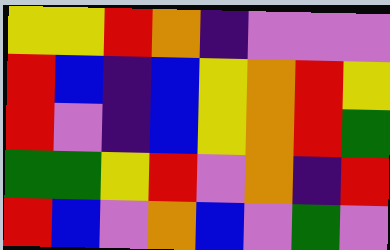[["yellow", "yellow", "red", "orange", "indigo", "violet", "violet", "violet"], ["red", "blue", "indigo", "blue", "yellow", "orange", "red", "yellow"], ["red", "violet", "indigo", "blue", "yellow", "orange", "red", "green"], ["green", "green", "yellow", "red", "violet", "orange", "indigo", "red"], ["red", "blue", "violet", "orange", "blue", "violet", "green", "violet"]]